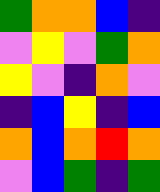[["green", "orange", "orange", "blue", "indigo"], ["violet", "yellow", "violet", "green", "orange"], ["yellow", "violet", "indigo", "orange", "violet"], ["indigo", "blue", "yellow", "indigo", "blue"], ["orange", "blue", "orange", "red", "orange"], ["violet", "blue", "green", "indigo", "green"]]